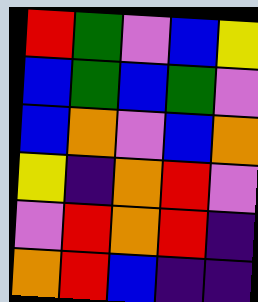[["red", "green", "violet", "blue", "yellow"], ["blue", "green", "blue", "green", "violet"], ["blue", "orange", "violet", "blue", "orange"], ["yellow", "indigo", "orange", "red", "violet"], ["violet", "red", "orange", "red", "indigo"], ["orange", "red", "blue", "indigo", "indigo"]]